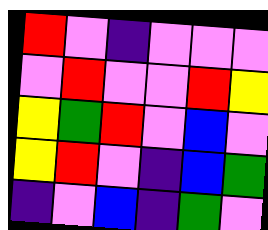[["red", "violet", "indigo", "violet", "violet", "violet"], ["violet", "red", "violet", "violet", "red", "yellow"], ["yellow", "green", "red", "violet", "blue", "violet"], ["yellow", "red", "violet", "indigo", "blue", "green"], ["indigo", "violet", "blue", "indigo", "green", "violet"]]